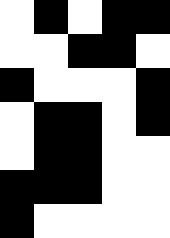[["white", "black", "white", "black", "black"], ["white", "white", "black", "black", "white"], ["black", "white", "white", "white", "black"], ["white", "black", "black", "white", "black"], ["white", "black", "black", "white", "white"], ["black", "black", "black", "white", "white"], ["black", "white", "white", "white", "white"]]